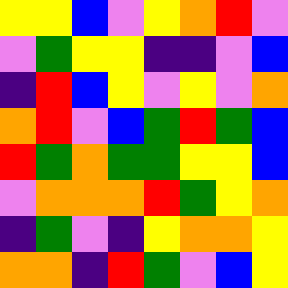[["yellow", "yellow", "blue", "violet", "yellow", "orange", "red", "violet"], ["violet", "green", "yellow", "yellow", "indigo", "indigo", "violet", "blue"], ["indigo", "red", "blue", "yellow", "violet", "yellow", "violet", "orange"], ["orange", "red", "violet", "blue", "green", "red", "green", "blue"], ["red", "green", "orange", "green", "green", "yellow", "yellow", "blue"], ["violet", "orange", "orange", "orange", "red", "green", "yellow", "orange"], ["indigo", "green", "violet", "indigo", "yellow", "orange", "orange", "yellow"], ["orange", "orange", "indigo", "red", "green", "violet", "blue", "yellow"]]